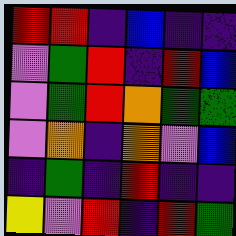[["red", "red", "indigo", "blue", "indigo", "indigo"], ["violet", "green", "red", "indigo", "red", "blue"], ["violet", "green", "red", "orange", "green", "green"], ["violet", "orange", "indigo", "orange", "violet", "blue"], ["indigo", "green", "indigo", "red", "indigo", "indigo"], ["yellow", "violet", "red", "indigo", "red", "green"]]